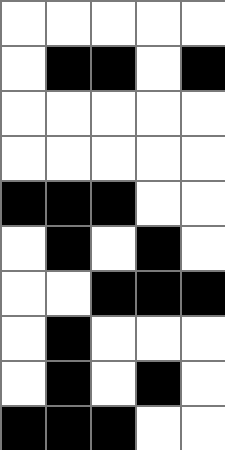[["white", "white", "white", "white", "white"], ["white", "black", "black", "white", "black"], ["white", "white", "white", "white", "white"], ["white", "white", "white", "white", "white"], ["black", "black", "black", "white", "white"], ["white", "black", "white", "black", "white"], ["white", "white", "black", "black", "black"], ["white", "black", "white", "white", "white"], ["white", "black", "white", "black", "white"], ["black", "black", "black", "white", "white"]]